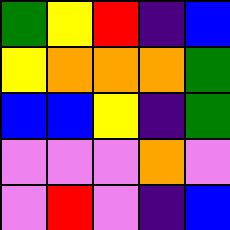[["green", "yellow", "red", "indigo", "blue"], ["yellow", "orange", "orange", "orange", "green"], ["blue", "blue", "yellow", "indigo", "green"], ["violet", "violet", "violet", "orange", "violet"], ["violet", "red", "violet", "indigo", "blue"]]